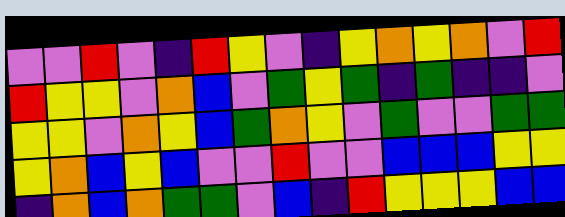[["violet", "violet", "red", "violet", "indigo", "red", "yellow", "violet", "indigo", "yellow", "orange", "yellow", "orange", "violet", "red"], ["red", "yellow", "yellow", "violet", "orange", "blue", "violet", "green", "yellow", "green", "indigo", "green", "indigo", "indigo", "violet"], ["yellow", "yellow", "violet", "orange", "yellow", "blue", "green", "orange", "yellow", "violet", "green", "violet", "violet", "green", "green"], ["yellow", "orange", "blue", "yellow", "blue", "violet", "violet", "red", "violet", "violet", "blue", "blue", "blue", "yellow", "yellow"], ["indigo", "orange", "blue", "orange", "green", "green", "violet", "blue", "indigo", "red", "yellow", "yellow", "yellow", "blue", "blue"]]